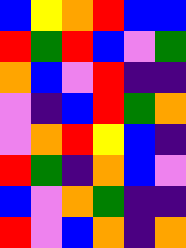[["blue", "yellow", "orange", "red", "blue", "blue"], ["red", "green", "red", "blue", "violet", "green"], ["orange", "blue", "violet", "red", "indigo", "indigo"], ["violet", "indigo", "blue", "red", "green", "orange"], ["violet", "orange", "red", "yellow", "blue", "indigo"], ["red", "green", "indigo", "orange", "blue", "violet"], ["blue", "violet", "orange", "green", "indigo", "indigo"], ["red", "violet", "blue", "orange", "indigo", "orange"]]